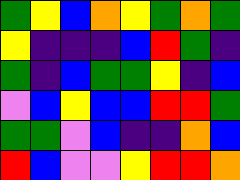[["green", "yellow", "blue", "orange", "yellow", "green", "orange", "green"], ["yellow", "indigo", "indigo", "indigo", "blue", "red", "green", "indigo"], ["green", "indigo", "blue", "green", "green", "yellow", "indigo", "blue"], ["violet", "blue", "yellow", "blue", "blue", "red", "red", "green"], ["green", "green", "violet", "blue", "indigo", "indigo", "orange", "blue"], ["red", "blue", "violet", "violet", "yellow", "red", "red", "orange"]]